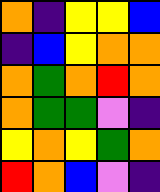[["orange", "indigo", "yellow", "yellow", "blue"], ["indigo", "blue", "yellow", "orange", "orange"], ["orange", "green", "orange", "red", "orange"], ["orange", "green", "green", "violet", "indigo"], ["yellow", "orange", "yellow", "green", "orange"], ["red", "orange", "blue", "violet", "indigo"]]